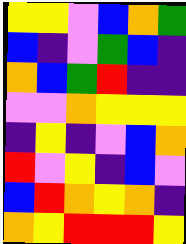[["yellow", "yellow", "violet", "blue", "orange", "green"], ["blue", "indigo", "violet", "green", "blue", "indigo"], ["orange", "blue", "green", "red", "indigo", "indigo"], ["violet", "violet", "orange", "yellow", "yellow", "yellow"], ["indigo", "yellow", "indigo", "violet", "blue", "orange"], ["red", "violet", "yellow", "indigo", "blue", "violet"], ["blue", "red", "orange", "yellow", "orange", "indigo"], ["orange", "yellow", "red", "red", "red", "yellow"]]